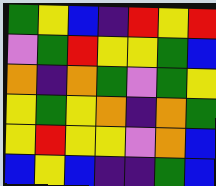[["green", "yellow", "blue", "indigo", "red", "yellow", "red"], ["violet", "green", "red", "yellow", "yellow", "green", "blue"], ["orange", "indigo", "orange", "green", "violet", "green", "yellow"], ["yellow", "green", "yellow", "orange", "indigo", "orange", "green"], ["yellow", "red", "yellow", "yellow", "violet", "orange", "blue"], ["blue", "yellow", "blue", "indigo", "indigo", "green", "blue"]]